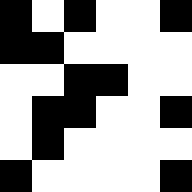[["black", "white", "black", "white", "white", "black"], ["black", "black", "white", "white", "white", "white"], ["white", "white", "black", "black", "white", "white"], ["white", "black", "black", "white", "white", "black"], ["white", "black", "white", "white", "white", "white"], ["black", "white", "white", "white", "white", "black"]]